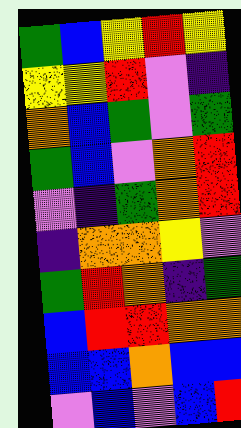[["green", "blue", "yellow", "red", "yellow"], ["yellow", "yellow", "red", "violet", "indigo"], ["orange", "blue", "green", "violet", "green"], ["green", "blue", "violet", "orange", "red"], ["violet", "indigo", "green", "orange", "red"], ["indigo", "orange", "orange", "yellow", "violet"], ["green", "red", "orange", "indigo", "green"], ["blue", "red", "red", "orange", "orange"], ["blue", "blue", "orange", "blue", "blue"], ["violet", "blue", "violet", "blue", "red"]]